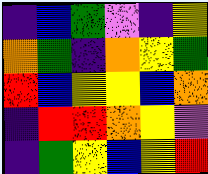[["indigo", "blue", "green", "violet", "indigo", "yellow"], ["orange", "green", "indigo", "orange", "yellow", "green"], ["red", "blue", "yellow", "yellow", "blue", "orange"], ["indigo", "red", "red", "orange", "yellow", "violet"], ["indigo", "green", "yellow", "blue", "yellow", "red"]]